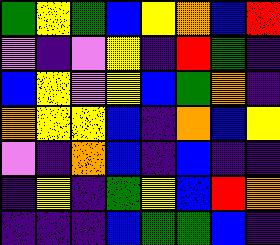[["green", "yellow", "green", "blue", "yellow", "orange", "blue", "red"], ["violet", "indigo", "violet", "yellow", "indigo", "red", "green", "indigo"], ["blue", "yellow", "violet", "yellow", "blue", "green", "orange", "indigo"], ["orange", "yellow", "yellow", "blue", "indigo", "orange", "blue", "yellow"], ["violet", "indigo", "orange", "blue", "indigo", "blue", "indigo", "indigo"], ["indigo", "yellow", "indigo", "green", "yellow", "blue", "red", "orange"], ["indigo", "indigo", "indigo", "blue", "green", "green", "blue", "indigo"]]